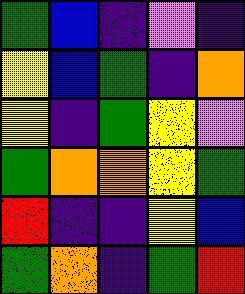[["green", "blue", "indigo", "violet", "indigo"], ["yellow", "blue", "green", "indigo", "orange"], ["yellow", "indigo", "green", "yellow", "violet"], ["green", "orange", "orange", "yellow", "green"], ["red", "indigo", "indigo", "yellow", "blue"], ["green", "orange", "indigo", "green", "red"]]